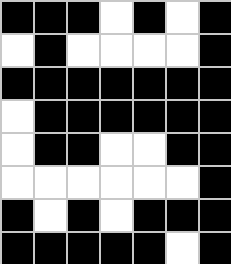[["black", "black", "black", "white", "black", "white", "black"], ["white", "black", "white", "white", "white", "white", "black"], ["black", "black", "black", "black", "black", "black", "black"], ["white", "black", "black", "black", "black", "black", "black"], ["white", "black", "black", "white", "white", "black", "black"], ["white", "white", "white", "white", "white", "white", "black"], ["black", "white", "black", "white", "black", "black", "black"], ["black", "black", "black", "black", "black", "white", "black"]]